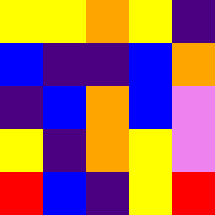[["yellow", "yellow", "orange", "yellow", "indigo"], ["blue", "indigo", "indigo", "blue", "orange"], ["indigo", "blue", "orange", "blue", "violet"], ["yellow", "indigo", "orange", "yellow", "violet"], ["red", "blue", "indigo", "yellow", "red"]]